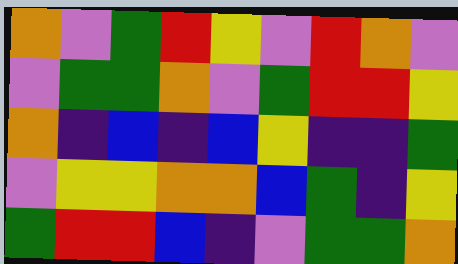[["orange", "violet", "green", "red", "yellow", "violet", "red", "orange", "violet"], ["violet", "green", "green", "orange", "violet", "green", "red", "red", "yellow"], ["orange", "indigo", "blue", "indigo", "blue", "yellow", "indigo", "indigo", "green"], ["violet", "yellow", "yellow", "orange", "orange", "blue", "green", "indigo", "yellow"], ["green", "red", "red", "blue", "indigo", "violet", "green", "green", "orange"]]